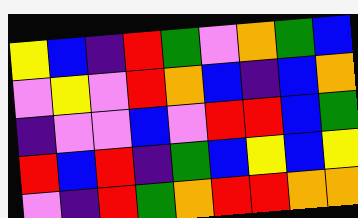[["yellow", "blue", "indigo", "red", "green", "violet", "orange", "green", "blue"], ["violet", "yellow", "violet", "red", "orange", "blue", "indigo", "blue", "orange"], ["indigo", "violet", "violet", "blue", "violet", "red", "red", "blue", "green"], ["red", "blue", "red", "indigo", "green", "blue", "yellow", "blue", "yellow"], ["violet", "indigo", "red", "green", "orange", "red", "red", "orange", "orange"]]